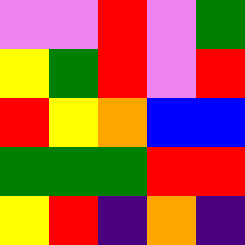[["violet", "violet", "red", "violet", "green"], ["yellow", "green", "red", "violet", "red"], ["red", "yellow", "orange", "blue", "blue"], ["green", "green", "green", "red", "red"], ["yellow", "red", "indigo", "orange", "indigo"]]